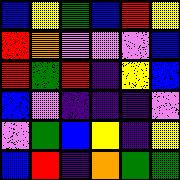[["blue", "yellow", "green", "blue", "red", "yellow"], ["red", "orange", "violet", "violet", "violet", "blue"], ["red", "green", "red", "indigo", "yellow", "blue"], ["blue", "violet", "indigo", "indigo", "indigo", "violet"], ["violet", "green", "blue", "yellow", "indigo", "yellow"], ["blue", "red", "indigo", "orange", "green", "green"]]